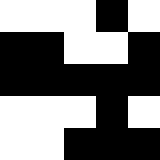[["white", "white", "white", "black", "white"], ["black", "black", "white", "white", "black"], ["black", "black", "black", "black", "black"], ["white", "white", "white", "black", "white"], ["white", "white", "black", "black", "black"]]